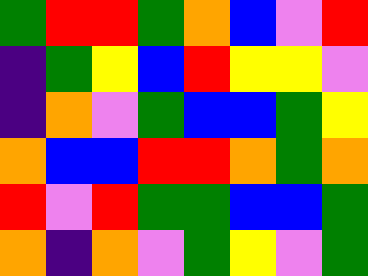[["green", "red", "red", "green", "orange", "blue", "violet", "red"], ["indigo", "green", "yellow", "blue", "red", "yellow", "yellow", "violet"], ["indigo", "orange", "violet", "green", "blue", "blue", "green", "yellow"], ["orange", "blue", "blue", "red", "red", "orange", "green", "orange"], ["red", "violet", "red", "green", "green", "blue", "blue", "green"], ["orange", "indigo", "orange", "violet", "green", "yellow", "violet", "green"]]